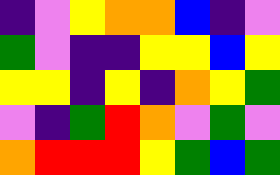[["indigo", "violet", "yellow", "orange", "orange", "blue", "indigo", "violet"], ["green", "violet", "indigo", "indigo", "yellow", "yellow", "blue", "yellow"], ["yellow", "yellow", "indigo", "yellow", "indigo", "orange", "yellow", "green"], ["violet", "indigo", "green", "red", "orange", "violet", "green", "violet"], ["orange", "red", "red", "red", "yellow", "green", "blue", "green"]]